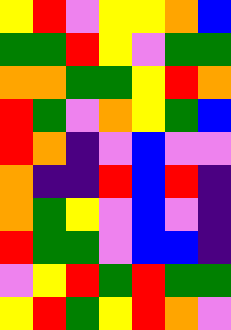[["yellow", "red", "violet", "yellow", "yellow", "orange", "blue"], ["green", "green", "red", "yellow", "violet", "green", "green"], ["orange", "orange", "green", "green", "yellow", "red", "orange"], ["red", "green", "violet", "orange", "yellow", "green", "blue"], ["red", "orange", "indigo", "violet", "blue", "violet", "violet"], ["orange", "indigo", "indigo", "red", "blue", "red", "indigo"], ["orange", "green", "yellow", "violet", "blue", "violet", "indigo"], ["red", "green", "green", "violet", "blue", "blue", "indigo"], ["violet", "yellow", "red", "green", "red", "green", "green"], ["yellow", "red", "green", "yellow", "red", "orange", "violet"]]